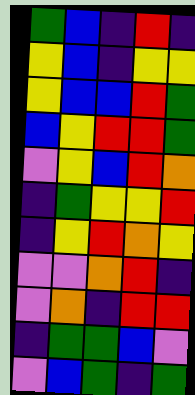[["green", "blue", "indigo", "red", "indigo"], ["yellow", "blue", "indigo", "yellow", "yellow"], ["yellow", "blue", "blue", "red", "green"], ["blue", "yellow", "red", "red", "green"], ["violet", "yellow", "blue", "red", "orange"], ["indigo", "green", "yellow", "yellow", "red"], ["indigo", "yellow", "red", "orange", "yellow"], ["violet", "violet", "orange", "red", "indigo"], ["violet", "orange", "indigo", "red", "red"], ["indigo", "green", "green", "blue", "violet"], ["violet", "blue", "green", "indigo", "green"]]